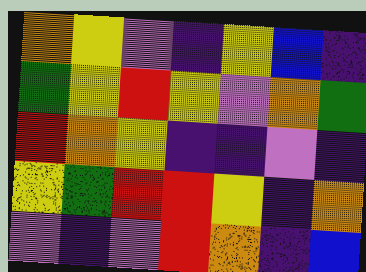[["orange", "yellow", "violet", "indigo", "yellow", "blue", "indigo"], ["green", "yellow", "red", "yellow", "violet", "orange", "green"], ["red", "orange", "yellow", "indigo", "indigo", "violet", "indigo"], ["yellow", "green", "red", "red", "yellow", "indigo", "orange"], ["violet", "indigo", "violet", "red", "orange", "indigo", "blue"]]